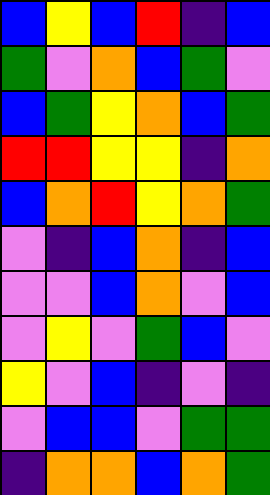[["blue", "yellow", "blue", "red", "indigo", "blue"], ["green", "violet", "orange", "blue", "green", "violet"], ["blue", "green", "yellow", "orange", "blue", "green"], ["red", "red", "yellow", "yellow", "indigo", "orange"], ["blue", "orange", "red", "yellow", "orange", "green"], ["violet", "indigo", "blue", "orange", "indigo", "blue"], ["violet", "violet", "blue", "orange", "violet", "blue"], ["violet", "yellow", "violet", "green", "blue", "violet"], ["yellow", "violet", "blue", "indigo", "violet", "indigo"], ["violet", "blue", "blue", "violet", "green", "green"], ["indigo", "orange", "orange", "blue", "orange", "green"]]